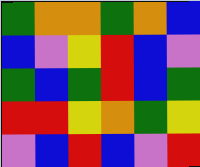[["green", "orange", "orange", "green", "orange", "blue"], ["blue", "violet", "yellow", "red", "blue", "violet"], ["green", "blue", "green", "red", "blue", "green"], ["red", "red", "yellow", "orange", "green", "yellow"], ["violet", "blue", "red", "blue", "violet", "red"]]